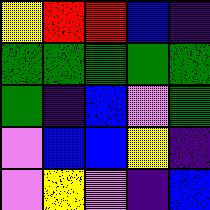[["yellow", "red", "red", "blue", "indigo"], ["green", "green", "green", "green", "green"], ["green", "indigo", "blue", "violet", "green"], ["violet", "blue", "blue", "yellow", "indigo"], ["violet", "yellow", "violet", "indigo", "blue"]]